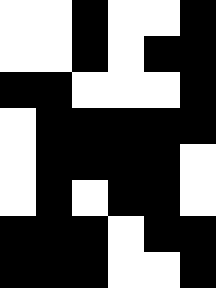[["white", "white", "black", "white", "white", "black"], ["white", "white", "black", "white", "black", "black"], ["black", "black", "white", "white", "white", "black"], ["white", "black", "black", "black", "black", "black"], ["white", "black", "black", "black", "black", "white"], ["white", "black", "white", "black", "black", "white"], ["black", "black", "black", "white", "black", "black"], ["black", "black", "black", "white", "white", "black"]]